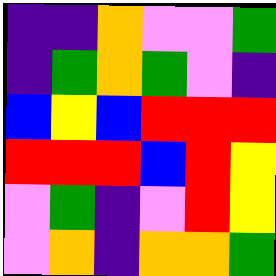[["indigo", "indigo", "orange", "violet", "violet", "green"], ["indigo", "green", "orange", "green", "violet", "indigo"], ["blue", "yellow", "blue", "red", "red", "red"], ["red", "red", "red", "blue", "red", "yellow"], ["violet", "green", "indigo", "violet", "red", "yellow"], ["violet", "orange", "indigo", "orange", "orange", "green"]]